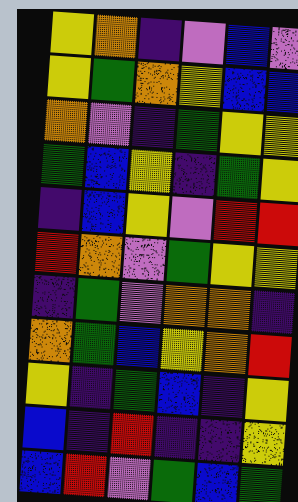[["yellow", "orange", "indigo", "violet", "blue", "violet"], ["yellow", "green", "orange", "yellow", "blue", "blue"], ["orange", "violet", "indigo", "green", "yellow", "yellow"], ["green", "blue", "yellow", "indigo", "green", "yellow"], ["indigo", "blue", "yellow", "violet", "red", "red"], ["red", "orange", "violet", "green", "yellow", "yellow"], ["indigo", "green", "violet", "orange", "orange", "indigo"], ["orange", "green", "blue", "yellow", "orange", "red"], ["yellow", "indigo", "green", "blue", "indigo", "yellow"], ["blue", "indigo", "red", "indigo", "indigo", "yellow"], ["blue", "red", "violet", "green", "blue", "green"]]